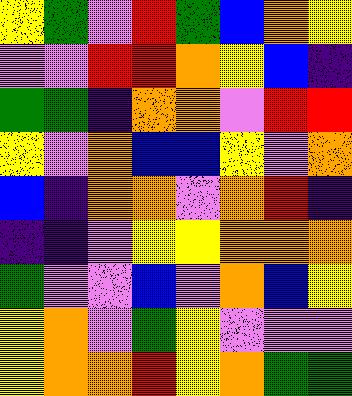[["yellow", "green", "violet", "red", "green", "blue", "orange", "yellow"], ["violet", "violet", "red", "red", "orange", "yellow", "blue", "indigo"], ["green", "green", "indigo", "orange", "orange", "violet", "red", "red"], ["yellow", "violet", "orange", "blue", "blue", "yellow", "violet", "orange"], ["blue", "indigo", "orange", "orange", "violet", "orange", "red", "indigo"], ["indigo", "indigo", "violet", "yellow", "yellow", "orange", "orange", "orange"], ["green", "violet", "violet", "blue", "violet", "orange", "blue", "yellow"], ["yellow", "orange", "violet", "green", "yellow", "violet", "violet", "violet"], ["yellow", "orange", "orange", "red", "yellow", "orange", "green", "green"]]